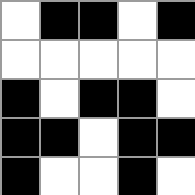[["white", "black", "black", "white", "black"], ["white", "white", "white", "white", "white"], ["black", "white", "black", "black", "white"], ["black", "black", "white", "black", "black"], ["black", "white", "white", "black", "white"]]